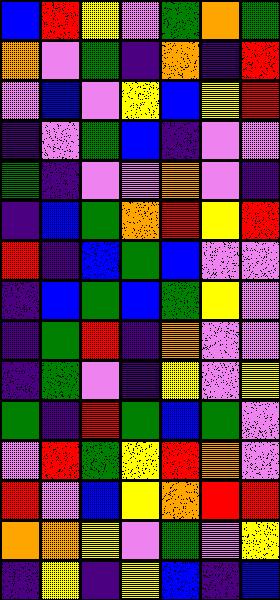[["blue", "red", "yellow", "violet", "green", "orange", "green"], ["orange", "violet", "green", "indigo", "orange", "indigo", "red"], ["violet", "blue", "violet", "yellow", "blue", "yellow", "red"], ["indigo", "violet", "green", "blue", "indigo", "violet", "violet"], ["green", "indigo", "violet", "violet", "orange", "violet", "indigo"], ["indigo", "blue", "green", "orange", "red", "yellow", "red"], ["red", "indigo", "blue", "green", "blue", "violet", "violet"], ["indigo", "blue", "green", "blue", "green", "yellow", "violet"], ["indigo", "green", "red", "indigo", "orange", "violet", "violet"], ["indigo", "green", "violet", "indigo", "yellow", "violet", "yellow"], ["green", "indigo", "red", "green", "blue", "green", "violet"], ["violet", "red", "green", "yellow", "red", "orange", "violet"], ["red", "violet", "blue", "yellow", "orange", "red", "red"], ["orange", "orange", "yellow", "violet", "green", "violet", "yellow"], ["indigo", "yellow", "indigo", "yellow", "blue", "indigo", "blue"]]